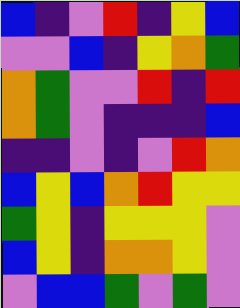[["blue", "indigo", "violet", "red", "indigo", "yellow", "blue"], ["violet", "violet", "blue", "indigo", "yellow", "orange", "green"], ["orange", "green", "violet", "violet", "red", "indigo", "red"], ["orange", "green", "violet", "indigo", "indigo", "indigo", "blue"], ["indigo", "indigo", "violet", "indigo", "violet", "red", "orange"], ["blue", "yellow", "blue", "orange", "red", "yellow", "yellow"], ["green", "yellow", "indigo", "yellow", "yellow", "yellow", "violet"], ["blue", "yellow", "indigo", "orange", "orange", "yellow", "violet"], ["violet", "blue", "blue", "green", "violet", "green", "violet"]]